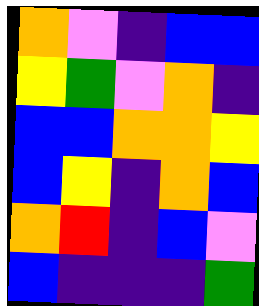[["orange", "violet", "indigo", "blue", "blue"], ["yellow", "green", "violet", "orange", "indigo"], ["blue", "blue", "orange", "orange", "yellow"], ["blue", "yellow", "indigo", "orange", "blue"], ["orange", "red", "indigo", "blue", "violet"], ["blue", "indigo", "indigo", "indigo", "green"]]